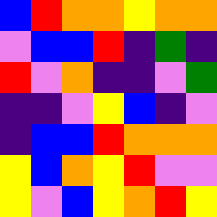[["blue", "red", "orange", "orange", "yellow", "orange", "orange"], ["violet", "blue", "blue", "red", "indigo", "green", "indigo"], ["red", "violet", "orange", "indigo", "indigo", "violet", "green"], ["indigo", "indigo", "violet", "yellow", "blue", "indigo", "violet"], ["indigo", "blue", "blue", "red", "orange", "orange", "orange"], ["yellow", "blue", "orange", "yellow", "red", "violet", "violet"], ["yellow", "violet", "blue", "yellow", "orange", "red", "yellow"]]